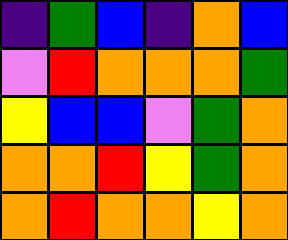[["indigo", "green", "blue", "indigo", "orange", "blue"], ["violet", "red", "orange", "orange", "orange", "green"], ["yellow", "blue", "blue", "violet", "green", "orange"], ["orange", "orange", "red", "yellow", "green", "orange"], ["orange", "red", "orange", "orange", "yellow", "orange"]]